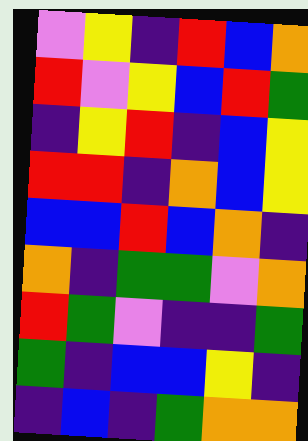[["violet", "yellow", "indigo", "red", "blue", "orange"], ["red", "violet", "yellow", "blue", "red", "green"], ["indigo", "yellow", "red", "indigo", "blue", "yellow"], ["red", "red", "indigo", "orange", "blue", "yellow"], ["blue", "blue", "red", "blue", "orange", "indigo"], ["orange", "indigo", "green", "green", "violet", "orange"], ["red", "green", "violet", "indigo", "indigo", "green"], ["green", "indigo", "blue", "blue", "yellow", "indigo"], ["indigo", "blue", "indigo", "green", "orange", "orange"]]